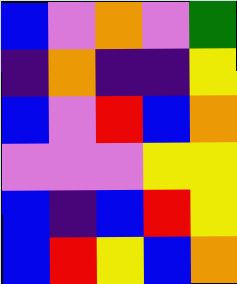[["blue", "violet", "orange", "violet", "green"], ["indigo", "orange", "indigo", "indigo", "yellow"], ["blue", "violet", "red", "blue", "orange"], ["violet", "violet", "violet", "yellow", "yellow"], ["blue", "indigo", "blue", "red", "yellow"], ["blue", "red", "yellow", "blue", "orange"]]